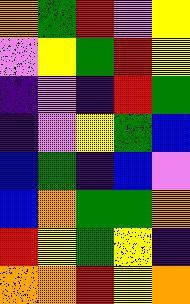[["orange", "green", "red", "violet", "yellow"], ["violet", "yellow", "green", "red", "yellow"], ["indigo", "violet", "indigo", "red", "green"], ["indigo", "violet", "yellow", "green", "blue"], ["blue", "green", "indigo", "blue", "violet"], ["blue", "orange", "green", "green", "orange"], ["red", "yellow", "green", "yellow", "indigo"], ["orange", "orange", "red", "yellow", "orange"]]